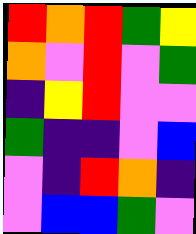[["red", "orange", "red", "green", "yellow"], ["orange", "violet", "red", "violet", "green"], ["indigo", "yellow", "red", "violet", "violet"], ["green", "indigo", "indigo", "violet", "blue"], ["violet", "indigo", "red", "orange", "indigo"], ["violet", "blue", "blue", "green", "violet"]]